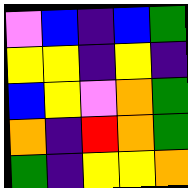[["violet", "blue", "indigo", "blue", "green"], ["yellow", "yellow", "indigo", "yellow", "indigo"], ["blue", "yellow", "violet", "orange", "green"], ["orange", "indigo", "red", "orange", "green"], ["green", "indigo", "yellow", "yellow", "orange"]]